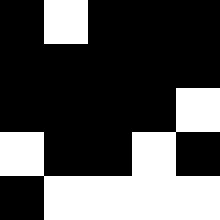[["black", "white", "black", "black", "black"], ["black", "black", "black", "black", "black"], ["black", "black", "black", "black", "white"], ["white", "black", "black", "white", "black"], ["black", "white", "white", "white", "white"]]